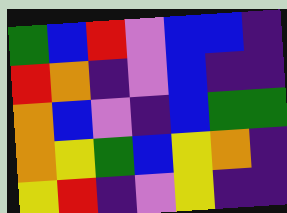[["green", "blue", "red", "violet", "blue", "blue", "indigo"], ["red", "orange", "indigo", "violet", "blue", "indigo", "indigo"], ["orange", "blue", "violet", "indigo", "blue", "green", "green"], ["orange", "yellow", "green", "blue", "yellow", "orange", "indigo"], ["yellow", "red", "indigo", "violet", "yellow", "indigo", "indigo"]]